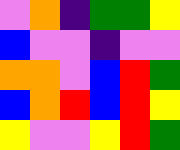[["violet", "orange", "indigo", "green", "green", "yellow"], ["blue", "violet", "violet", "indigo", "violet", "violet"], ["orange", "orange", "violet", "blue", "red", "green"], ["blue", "orange", "red", "blue", "red", "yellow"], ["yellow", "violet", "violet", "yellow", "red", "green"]]